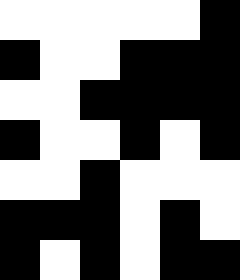[["white", "white", "white", "white", "white", "black"], ["black", "white", "white", "black", "black", "black"], ["white", "white", "black", "black", "black", "black"], ["black", "white", "white", "black", "white", "black"], ["white", "white", "black", "white", "white", "white"], ["black", "black", "black", "white", "black", "white"], ["black", "white", "black", "white", "black", "black"]]